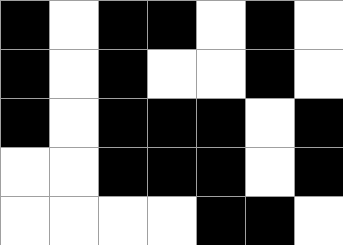[["black", "white", "black", "black", "white", "black", "white"], ["black", "white", "black", "white", "white", "black", "white"], ["black", "white", "black", "black", "black", "white", "black"], ["white", "white", "black", "black", "black", "white", "black"], ["white", "white", "white", "white", "black", "black", "white"]]